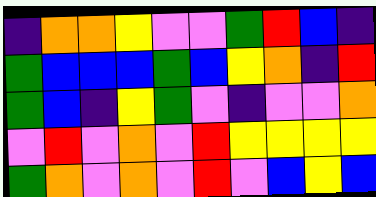[["indigo", "orange", "orange", "yellow", "violet", "violet", "green", "red", "blue", "indigo"], ["green", "blue", "blue", "blue", "green", "blue", "yellow", "orange", "indigo", "red"], ["green", "blue", "indigo", "yellow", "green", "violet", "indigo", "violet", "violet", "orange"], ["violet", "red", "violet", "orange", "violet", "red", "yellow", "yellow", "yellow", "yellow"], ["green", "orange", "violet", "orange", "violet", "red", "violet", "blue", "yellow", "blue"]]